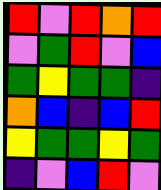[["red", "violet", "red", "orange", "red"], ["violet", "green", "red", "violet", "blue"], ["green", "yellow", "green", "green", "indigo"], ["orange", "blue", "indigo", "blue", "red"], ["yellow", "green", "green", "yellow", "green"], ["indigo", "violet", "blue", "red", "violet"]]